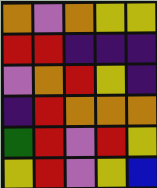[["orange", "violet", "orange", "yellow", "yellow"], ["red", "red", "indigo", "indigo", "indigo"], ["violet", "orange", "red", "yellow", "indigo"], ["indigo", "red", "orange", "orange", "orange"], ["green", "red", "violet", "red", "yellow"], ["yellow", "red", "violet", "yellow", "blue"]]